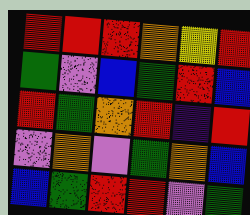[["red", "red", "red", "orange", "yellow", "red"], ["green", "violet", "blue", "green", "red", "blue"], ["red", "green", "orange", "red", "indigo", "red"], ["violet", "orange", "violet", "green", "orange", "blue"], ["blue", "green", "red", "red", "violet", "green"]]